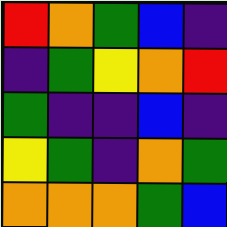[["red", "orange", "green", "blue", "indigo"], ["indigo", "green", "yellow", "orange", "red"], ["green", "indigo", "indigo", "blue", "indigo"], ["yellow", "green", "indigo", "orange", "green"], ["orange", "orange", "orange", "green", "blue"]]